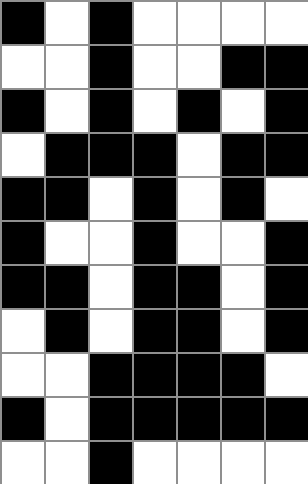[["black", "white", "black", "white", "white", "white", "white"], ["white", "white", "black", "white", "white", "black", "black"], ["black", "white", "black", "white", "black", "white", "black"], ["white", "black", "black", "black", "white", "black", "black"], ["black", "black", "white", "black", "white", "black", "white"], ["black", "white", "white", "black", "white", "white", "black"], ["black", "black", "white", "black", "black", "white", "black"], ["white", "black", "white", "black", "black", "white", "black"], ["white", "white", "black", "black", "black", "black", "white"], ["black", "white", "black", "black", "black", "black", "black"], ["white", "white", "black", "white", "white", "white", "white"]]